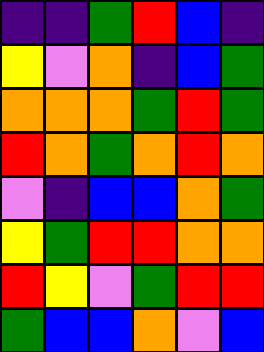[["indigo", "indigo", "green", "red", "blue", "indigo"], ["yellow", "violet", "orange", "indigo", "blue", "green"], ["orange", "orange", "orange", "green", "red", "green"], ["red", "orange", "green", "orange", "red", "orange"], ["violet", "indigo", "blue", "blue", "orange", "green"], ["yellow", "green", "red", "red", "orange", "orange"], ["red", "yellow", "violet", "green", "red", "red"], ["green", "blue", "blue", "orange", "violet", "blue"]]